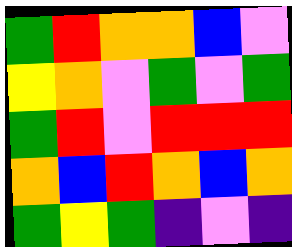[["green", "red", "orange", "orange", "blue", "violet"], ["yellow", "orange", "violet", "green", "violet", "green"], ["green", "red", "violet", "red", "red", "red"], ["orange", "blue", "red", "orange", "blue", "orange"], ["green", "yellow", "green", "indigo", "violet", "indigo"]]